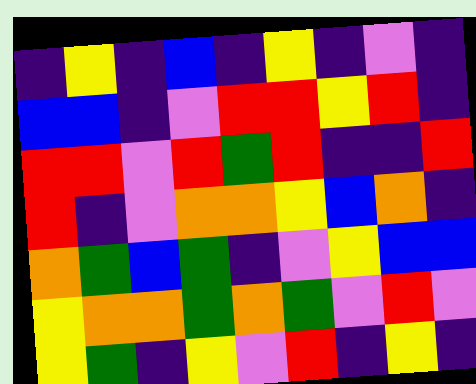[["indigo", "yellow", "indigo", "blue", "indigo", "yellow", "indigo", "violet", "indigo"], ["blue", "blue", "indigo", "violet", "red", "red", "yellow", "red", "indigo"], ["red", "red", "violet", "red", "green", "red", "indigo", "indigo", "red"], ["red", "indigo", "violet", "orange", "orange", "yellow", "blue", "orange", "indigo"], ["orange", "green", "blue", "green", "indigo", "violet", "yellow", "blue", "blue"], ["yellow", "orange", "orange", "green", "orange", "green", "violet", "red", "violet"], ["yellow", "green", "indigo", "yellow", "violet", "red", "indigo", "yellow", "indigo"]]